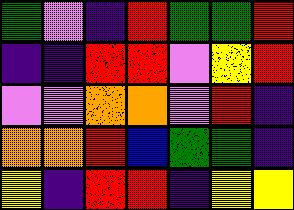[["green", "violet", "indigo", "red", "green", "green", "red"], ["indigo", "indigo", "red", "red", "violet", "yellow", "red"], ["violet", "violet", "orange", "orange", "violet", "red", "indigo"], ["orange", "orange", "red", "blue", "green", "green", "indigo"], ["yellow", "indigo", "red", "red", "indigo", "yellow", "yellow"]]